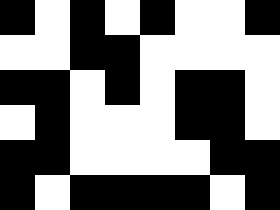[["black", "white", "black", "white", "black", "white", "white", "black"], ["white", "white", "black", "black", "white", "white", "white", "white"], ["black", "black", "white", "black", "white", "black", "black", "white"], ["white", "black", "white", "white", "white", "black", "black", "white"], ["black", "black", "white", "white", "white", "white", "black", "black"], ["black", "white", "black", "black", "black", "black", "white", "black"]]